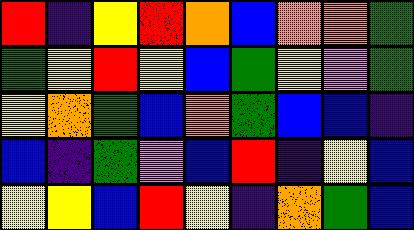[["red", "indigo", "yellow", "red", "orange", "blue", "orange", "orange", "green"], ["green", "yellow", "red", "yellow", "blue", "green", "yellow", "violet", "green"], ["yellow", "orange", "green", "blue", "orange", "green", "blue", "blue", "indigo"], ["blue", "indigo", "green", "violet", "blue", "red", "indigo", "yellow", "blue"], ["yellow", "yellow", "blue", "red", "yellow", "indigo", "orange", "green", "blue"]]